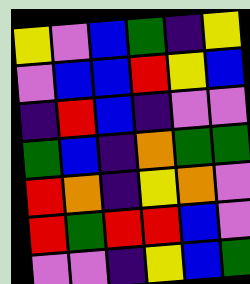[["yellow", "violet", "blue", "green", "indigo", "yellow"], ["violet", "blue", "blue", "red", "yellow", "blue"], ["indigo", "red", "blue", "indigo", "violet", "violet"], ["green", "blue", "indigo", "orange", "green", "green"], ["red", "orange", "indigo", "yellow", "orange", "violet"], ["red", "green", "red", "red", "blue", "violet"], ["violet", "violet", "indigo", "yellow", "blue", "green"]]